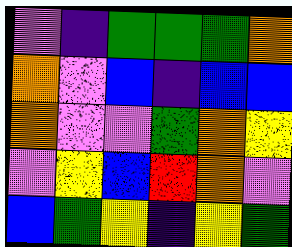[["violet", "indigo", "green", "green", "green", "orange"], ["orange", "violet", "blue", "indigo", "blue", "blue"], ["orange", "violet", "violet", "green", "orange", "yellow"], ["violet", "yellow", "blue", "red", "orange", "violet"], ["blue", "green", "yellow", "indigo", "yellow", "green"]]